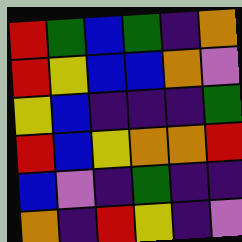[["red", "green", "blue", "green", "indigo", "orange"], ["red", "yellow", "blue", "blue", "orange", "violet"], ["yellow", "blue", "indigo", "indigo", "indigo", "green"], ["red", "blue", "yellow", "orange", "orange", "red"], ["blue", "violet", "indigo", "green", "indigo", "indigo"], ["orange", "indigo", "red", "yellow", "indigo", "violet"]]